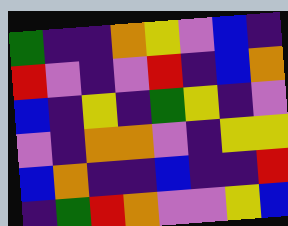[["green", "indigo", "indigo", "orange", "yellow", "violet", "blue", "indigo"], ["red", "violet", "indigo", "violet", "red", "indigo", "blue", "orange"], ["blue", "indigo", "yellow", "indigo", "green", "yellow", "indigo", "violet"], ["violet", "indigo", "orange", "orange", "violet", "indigo", "yellow", "yellow"], ["blue", "orange", "indigo", "indigo", "blue", "indigo", "indigo", "red"], ["indigo", "green", "red", "orange", "violet", "violet", "yellow", "blue"]]